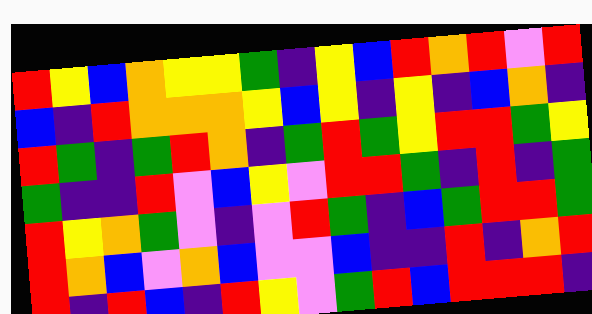[["red", "yellow", "blue", "orange", "yellow", "yellow", "green", "indigo", "yellow", "blue", "red", "orange", "red", "violet", "red"], ["blue", "indigo", "red", "orange", "orange", "orange", "yellow", "blue", "yellow", "indigo", "yellow", "indigo", "blue", "orange", "indigo"], ["red", "green", "indigo", "green", "red", "orange", "indigo", "green", "red", "green", "yellow", "red", "red", "green", "yellow"], ["green", "indigo", "indigo", "red", "violet", "blue", "yellow", "violet", "red", "red", "green", "indigo", "red", "indigo", "green"], ["red", "yellow", "orange", "green", "violet", "indigo", "violet", "red", "green", "indigo", "blue", "green", "red", "red", "green"], ["red", "orange", "blue", "violet", "orange", "blue", "violet", "violet", "blue", "indigo", "indigo", "red", "indigo", "orange", "red"], ["red", "indigo", "red", "blue", "indigo", "red", "yellow", "violet", "green", "red", "blue", "red", "red", "red", "indigo"]]